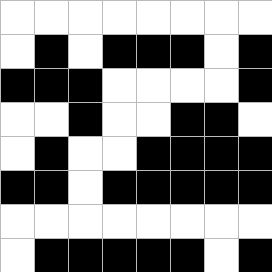[["white", "white", "white", "white", "white", "white", "white", "white"], ["white", "black", "white", "black", "black", "black", "white", "black"], ["black", "black", "black", "white", "white", "white", "white", "black"], ["white", "white", "black", "white", "white", "black", "black", "white"], ["white", "black", "white", "white", "black", "black", "black", "black"], ["black", "black", "white", "black", "black", "black", "black", "black"], ["white", "white", "white", "white", "white", "white", "white", "white"], ["white", "black", "black", "black", "black", "black", "white", "black"]]